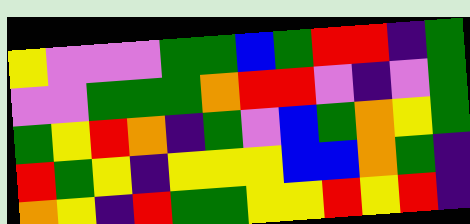[["yellow", "violet", "violet", "violet", "green", "green", "blue", "green", "red", "red", "indigo", "green"], ["violet", "violet", "green", "green", "green", "orange", "red", "red", "violet", "indigo", "violet", "green"], ["green", "yellow", "red", "orange", "indigo", "green", "violet", "blue", "green", "orange", "yellow", "green"], ["red", "green", "yellow", "indigo", "yellow", "yellow", "yellow", "blue", "blue", "orange", "green", "indigo"], ["orange", "yellow", "indigo", "red", "green", "green", "yellow", "yellow", "red", "yellow", "red", "indigo"]]